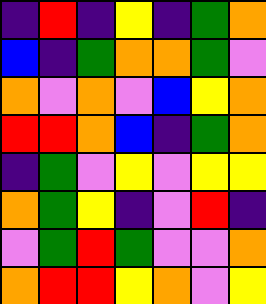[["indigo", "red", "indigo", "yellow", "indigo", "green", "orange"], ["blue", "indigo", "green", "orange", "orange", "green", "violet"], ["orange", "violet", "orange", "violet", "blue", "yellow", "orange"], ["red", "red", "orange", "blue", "indigo", "green", "orange"], ["indigo", "green", "violet", "yellow", "violet", "yellow", "yellow"], ["orange", "green", "yellow", "indigo", "violet", "red", "indigo"], ["violet", "green", "red", "green", "violet", "violet", "orange"], ["orange", "red", "red", "yellow", "orange", "violet", "yellow"]]